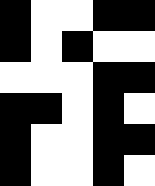[["black", "white", "white", "black", "black"], ["black", "white", "black", "white", "white"], ["white", "white", "white", "black", "black"], ["black", "black", "white", "black", "white"], ["black", "white", "white", "black", "black"], ["black", "white", "white", "black", "white"]]